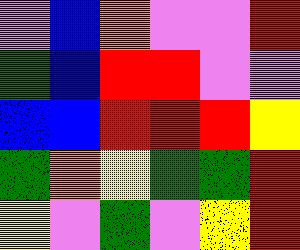[["violet", "blue", "orange", "violet", "violet", "red"], ["green", "blue", "red", "red", "violet", "violet"], ["blue", "blue", "red", "red", "red", "yellow"], ["green", "orange", "yellow", "green", "green", "red"], ["yellow", "violet", "green", "violet", "yellow", "red"]]